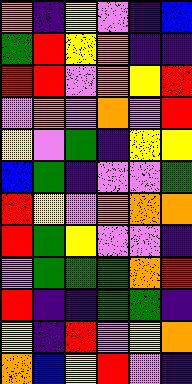[["orange", "indigo", "yellow", "violet", "indigo", "blue"], ["green", "red", "yellow", "orange", "indigo", "indigo"], ["red", "red", "violet", "orange", "yellow", "red"], ["violet", "orange", "violet", "orange", "violet", "red"], ["yellow", "violet", "green", "indigo", "yellow", "yellow"], ["blue", "green", "indigo", "violet", "violet", "green"], ["red", "yellow", "violet", "orange", "orange", "orange"], ["red", "green", "yellow", "violet", "violet", "indigo"], ["violet", "green", "green", "green", "orange", "red"], ["red", "indigo", "indigo", "green", "green", "indigo"], ["yellow", "indigo", "red", "violet", "yellow", "orange"], ["orange", "blue", "yellow", "red", "violet", "indigo"]]